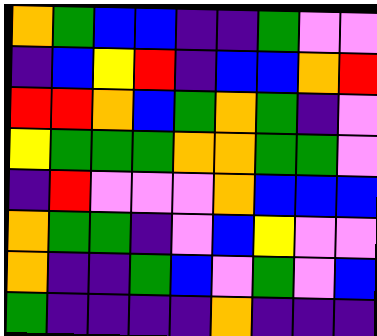[["orange", "green", "blue", "blue", "indigo", "indigo", "green", "violet", "violet"], ["indigo", "blue", "yellow", "red", "indigo", "blue", "blue", "orange", "red"], ["red", "red", "orange", "blue", "green", "orange", "green", "indigo", "violet"], ["yellow", "green", "green", "green", "orange", "orange", "green", "green", "violet"], ["indigo", "red", "violet", "violet", "violet", "orange", "blue", "blue", "blue"], ["orange", "green", "green", "indigo", "violet", "blue", "yellow", "violet", "violet"], ["orange", "indigo", "indigo", "green", "blue", "violet", "green", "violet", "blue"], ["green", "indigo", "indigo", "indigo", "indigo", "orange", "indigo", "indigo", "indigo"]]